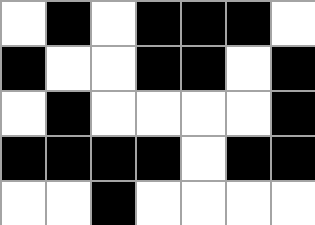[["white", "black", "white", "black", "black", "black", "white"], ["black", "white", "white", "black", "black", "white", "black"], ["white", "black", "white", "white", "white", "white", "black"], ["black", "black", "black", "black", "white", "black", "black"], ["white", "white", "black", "white", "white", "white", "white"]]